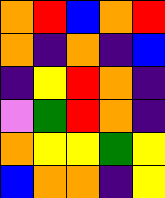[["orange", "red", "blue", "orange", "red"], ["orange", "indigo", "orange", "indigo", "blue"], ["indigo", "yellow", "red", "orange", "indigo"], ["violet", "green", "red", "orange", "indigo"], ["orange", "yellow", "yellow", "green", "yellow"], ["blue", "orange", "orange", "indigo", "yellow"]]